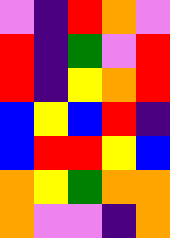[["violet", "indigo", "red", "orange", "violet"], ["red", "indigo", "green", "violet", "red"], ["red", "indigo", "yellow", "orange", "red"], ["blue", "yellow", "blue", "red", "indigo"], ["blue", "red", "red", "yellow", "blue"], ["orange", "yellow", "green", "orange", "orange"], ["orange", "violet", "violet", "indigo", "orange"]]